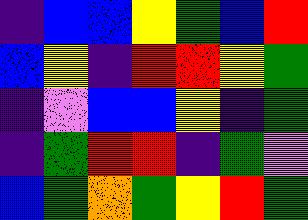[["indigo", "blue", "blue", "yellow", "green", "blue", "red"], ["blue", "yellow", "indigo", "red", "red", "yellow", "green"], ["indigo", "violet", "blue", "blue", "yellow", "indigo", "green"], ["indigo", "green", "red", "red", "indigo", "green", "violet"], ["blue", "green", "orange", "green", "yellow", "red", "green"]]